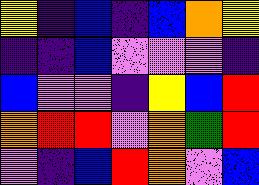[["yellow", "indigo", "blue", "indigo", "blue", "orange", "yellow"], ["indigo", "indigo", "blue", "violet", "violet", "violet", "indigo"], ["blue", "violet", "violet", "indigo", "yellow", "blue", "red"], ["orange", "red", "red", "violet", "orange", "green", "red"], ["violet", "indigo", "blue", "red", "orange", "violet", "blue"]]